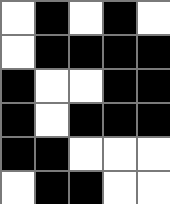[["white", "black", "white", "black", "white"], ["white", "black", "black", "black", "black"], ["black", "white", "white", "black", "black"], ["black", "white", "black", "black", "black"], ["black", "black", "white", "white", "white"], ["white", "black", "black", "white", "white"]]